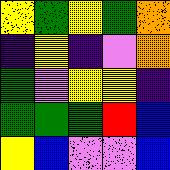[["yellow", "green", "yellow", "green", "orange"], ["indigo", "yellow", "indigo", "violet", "orange"], ["green", "violet", "yellow", "yellow", "indigo"], ["green", "green", "green", "red", "blue"], ["yellow", "blue", "violet", "violet", "blue"]]